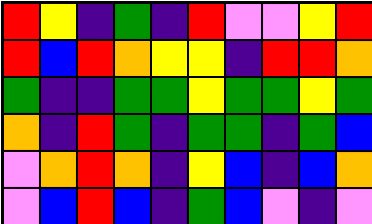[["red", "yellow", "indigo", "green", "indigo", "red", "violet", "violet", "yellow", "red"], ["red", "blue", "red", "orange", "yellow", "yellow", "indigo", "red", "red", "orange"], ["green", "indigo", "indigo", "green", "green", "yellow", "green", "green", "yellow", "green"], ["orange", "indigo", "red", "green", "indigo", "green", "green", "indigo", "green", "blue"], ["violet", "orange", "red", "orange", "indigo", "yellow", "blue", "indigo", "blue", "orange"], ["violet", "blue", "red", "blue", "indigo", "green", "blue", "violet", "indigo", "violet"]]